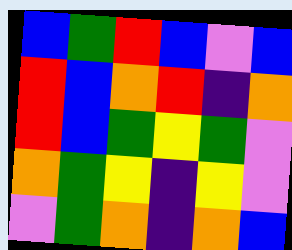[["blue", "green", "red", "blue", "violet", "blue"], ["red", "blue", "orange", "red", "indigo", "orange"], ["red", "blue", "green", "yellow", "green", "violet"], ["orange", "green", "yellow", "indigo", "yellow", "violet"], ["violet", "green", "orange", "indigo", "orange", "blue"]]